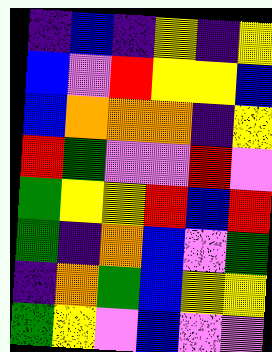[["indigo", "blue", "indigo", "yellow", "indigo", "yellow"], ["blue", "violet", "red", "yellow", "yellow", "blue"], ["blue", "orange", "orange", "orange", "indigo", "yellow"], ["red", "green", "violet", "violet", "red", "violet"], ["green", "yellow", "yellow", "red", "blue", "red"], ["green", "indigo", "orange", "blue", "violet", "green"], ["indigo", "orange", "green", "blue", "yellow", "yellow"], ["green", "yellow", "violet", "blue", "violet", "violet"]]